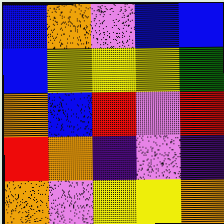[["blue", "orange", "violet", "blue", "blue"], ["blue", "yellow", "yellow", "yellow", "green"], ["orange", "blue", "red", "violet", "red"], ["red", "orange", "indigo", "violet", "indigo"], ["orange", "violet", "yellow", "yellow", "orange"]]